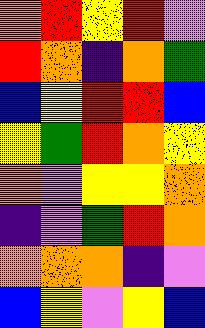[["orange", "red", "yellow", "red", "violet"], ["red", "orange", "indigo", "orange", "green"], ["blue", "yellow", "red", "red", "blue"], ["yellow", "green", "red", "orange", "yellow"], ["orange", "violet", "yellow", "yellow", "orange"], ["indigo", "violet", "green", "red", "orange"], ["orange", "orange", "orange", "indigo", "violet"], ["blue", "yellow", "violet", "yellow", "blue"]]